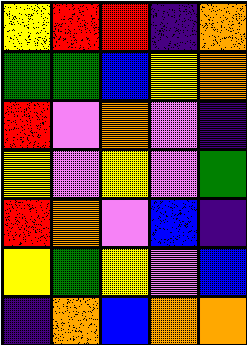[["yellow", "red", "red", "indigo", "orange"], ["green", "green", "blue", "yellow", "orange"], ["red", "violet", "orange", "violet", "indigo"], ["yellow", "violet", "yellow", "violet", "green"], ["red", "orange", "violet", "blue", "indigo"], ["yellow", "green", "yellow", "violet", "blue"], ["indigo", "orange", "blue", "orange", "orange"]]